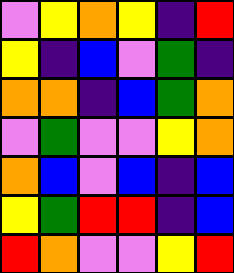[["violet", "yellow", "orange", "yellow", "indigo", "red"], ["yellow", "indigo", "blue", "violet", "green", "indigo"], ["orange", "orange", "indigo", "blue", "green", "orange"], ["violet", "green", "violet", "violet", "yellow", "orange"], ["orange", "blue", "violet", "blue", "indigo", "blue"], ["yellow", "green", "red", "red", "indigo", "blue"], ["red", "orange", "violet", "violet", "yellow", "red"]]